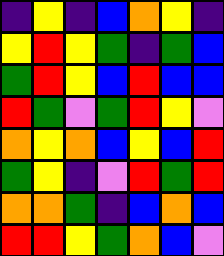[["indigo", "yellow", "indigo", "blue", "orange", "yellow", "indigo"], ["yellow", "red", "yellow", "green", "indigo", "green", "blue"], ["green", "red", "yellow", "blue", "red", "blue", "blue"], ["red", "green", "violet", "green", "red", "yellow", "violet"], ["orange", "yellow", "orange", "blue", "yellow", "blue", "red"], ["green", "yellow", "indigo", "violet", "red", "green", "red"], ["orange", "orange", "green", "indigo", "blue", "orange", "blue"], ["red", "red", "yellow", "green", "orange", "blue", "violet"]]